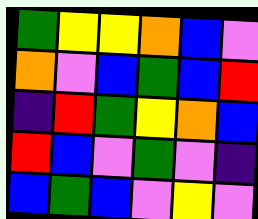[["green", "yellow", "yellow", "orange", "blue", "violet"], ["orange", "violet", "blue", "green", "blue", "red"], ["indigo", "red", "green", "yellow", "orange", "blue"], ["red", "blue", "violet", "green", "violet", "indigo"], ["blue", "green", "blue", "violet", "yellow", "violet"]]